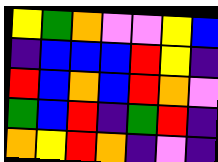[["yellow", "green", "orange", "violet", "violet", "yellow", "blue"], ["indigo", "blue", "blue", "blue", "red", "yellow", "indigo"], ["red", "blue", "orange", "blue", "red", "orange", "violet"], ["green", "blue", "red", "indigo", "green", "red", "indigo"], ["orange", "yellow", "red", "orange", "indigo", "violet", "indigo"]]